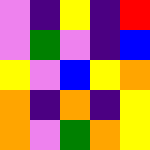[["violet", "indigo", "yellow", "indigo", "red"], ["violet", "green", "violet", "indigo", "blue"], ["yellow", "violet", "blue", "yellow", "orange"], ["orange", "indigo", "orange", "indigo", "yellow"], ["orange", "violet", "green", "orange", "yellow"]]